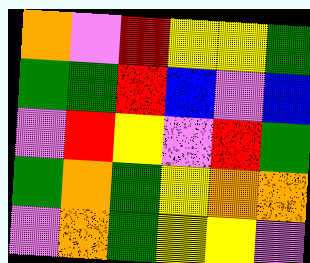[["orange", "violet", "red", "yellow", "yellow", "green"], ["green", "green", "red", "blue", "violet", "blue"], ["violet", "red", "yellow", "violet", "red", "green"], ["green", "orange", "green", "yellow", "orange", "orange"], ["violet", "orange", "green", "yellow", "yellow", "violet"]]